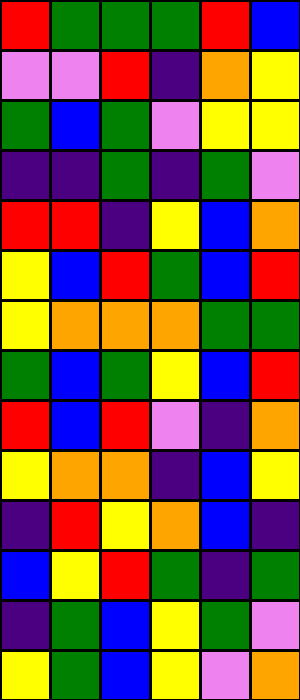[["red", "green", "green", "green", "red", "blue"], ["violet", "violet", "red", "indigo", "orange", "yellow"], ["green", "blue", "green", "violet", "yellow", "yellow"], ["indigo", "indigo", "green", "indigo", "green", "violet"], ["red", "red", "indigo", "yellow", "blue", "orange"], ["yellow", "blue", "red", "green", "blue", "red"], ["yellow", "orange", "orange", "orange", "green", "green"], ["green", "blue", "green", "yellow", "blue", "red"], ["red", "blue", "red", "violet", "indigo", "orange"], ["yellow", "orange", "orange", "indigo", "blue", "yellow"], ["indigo", "red", "yellow", "orange", "blue", "indigo"], ["blue", "yellow", "red", "green", "indigo", "green"], ["indigo", "green", "blue", "yellow", "green", "violet"], ["yellow", "green", "blue", "yellow", "violet", "orange"]]